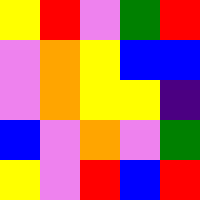[["yellow", "red", "violet", "green", "red"], ["violet", "orange", "yellow", "blue", "blue"], ["violet", "orange", "yellow", "yellow", "indigo"], ["blue", "violet", "orange", "violet", "green"], ["yellow", "violet", "red", "blue", "red"]]